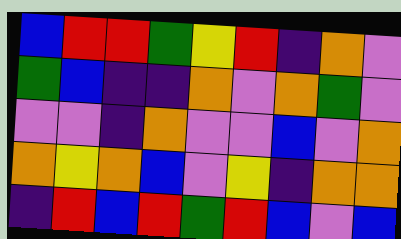[["blue", "red", "red", "green", "yellow", "red", "indigo", "orange", "violet"], ["green", "blue", "indigo", "indigo", "orange", "violet", "orange", "green", "violet"], ["violet", "violet", "indigo", "orange", "violet", "violet", "blue", "violet", "orange"], ["orange", "yellow", "orange", "blue", "violet", "yellow", "indigo", "orange", "orange"], ["indigo", "red", "blue", "red", "green", "red", "blue", "violet", "blue"]]